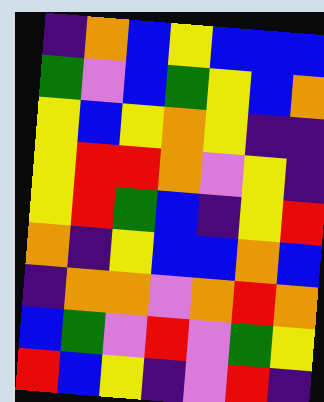[["indigo", "orange", "blue", "yellow", "blue", "blue", "blue"], ["green", "violet", "blue", "green", "yellow", "blue", "orange"], ["yellow", "blue", "yellow", "orange", "yellow", "indigo", "indigo"], ["yellow", "red", "red", "orange", "violet", "yellow", "indigo"], ["yellow", "red", "green", "blue", "indigo", "yellow", "red"], ["orange", "indigo", "yellow", "blue", "blue", "orange", "blue"], ["indigo", "orange", "orange", "violet", "orange", "red", "orange"], ["blue", "green", "violet", "red", "violet", "green", "yellow"], ["red", "blue", "yellow", "indigo", "violet", "red", "indigo"]]